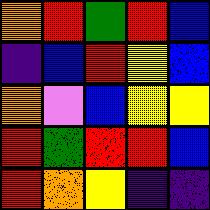[["orange", "red", "green", "red", "blue"], ["indigo", "blue", "red", "yellow", "blue"], ["orange", "violet", "blue", "yellow", "yellow"], ["red", "green", "red", "red", "blue"], ["red", "orange", "yellow", "indigo", "indigo"]]